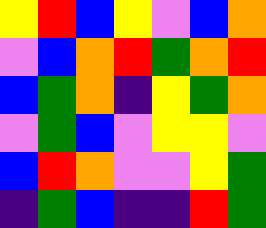[["yellow", "red", "blue", "yellow", "violet", "blue", "orange"], ["violet", "blue", "orange", "red", "green", "orange", "red"], ["blue", "green", "orange", "indigo", "yellow", "green", "orange"], ["violet", "green", "blue", "violet", "yellow", "yellow", "violet"], ["blue", "red", "orange", "violet", "violet", "yellow", "green"], ["indigo", "green", "blue", "indigo", "indigo", "red", "green"]]